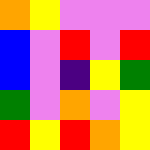[["orange", "yellow", "violet", "violet", "violet"], ["blue", "violet", "red", "violet", "red"], ["blue", "violet", "indigo", "yellow", "green"], ["green", "violet", "orange", "violet", "yellow"], ["red", "yellow", "red", "orange", "yellow"]]